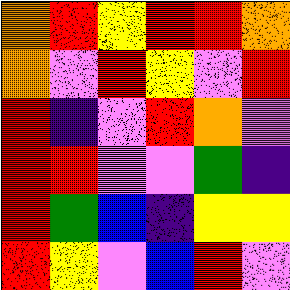[["orange", "red", "yellow", "red", "red", "orange"], ["orange", "violet", "red", "yellow", "violet", "red"], ["red", "indigo", "violet", "red", "orange", "violet"], ["red", "red", "violet", "violet", "green", "indigo"], ["red", "green", "blue", "indigo", "yellow", "yellow"], ["red", "yellow", "violet", "blue", "red", "violet"]]